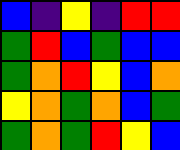[["blue", "indigo", "yellow", "indigo", "red", "red"], ["green", "red", "blue", "green", "blue", "blue"], ["green", "orange", "red", "yellow", "blue", "orange"], ["yellow", "orange", "green", "orange", "blue", "green"], ["green", "orange", "green", "red", "yellow", "blue"]]